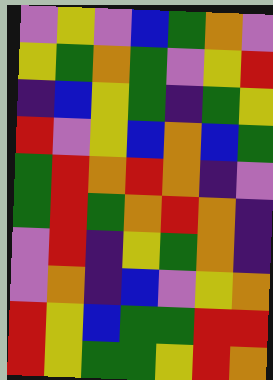[["violet", "yellow", "violet", "blue", "green", "orange", "violet"], ["yellow", "green", "orange", "green", "violet", "yellow", "red"], ["indigo", "blue", "yellow", "green", "indigo", "green", "yellow"], ["red", "violet", "yellow", "blue", "orange", "blue", "green"], ["green", "red", "orange", "red", "orange", "indigo", "violet"], ["green", "red", "green", "orange", "red", "orange", "indigo"], ["violet", "red", "indigo", "yellow", "green", "orange", "indigo"], ["violet", "orange", "indigo", "blue", "violet", "yellow", "orange"], ["red", "yellow", "blue", "green", "green", "red", "red"], ["red", "yellow", "green", "green", "yellow", "red", "orange"]]